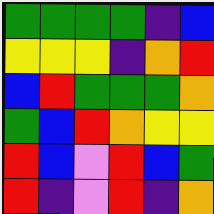[["green", "green", "green", "green", "indigo", "blue"], ["yellow", "yellow", "yellow", "indigo", "orange", "red"], ["blue", "red", "green", "green", "green", "orange"], ["green", "blue", "red", "orange", "yellow", "yellow"], ["red", "blue", "violet", "red", "blue", "green"], ["red", "indigo", "violet", "red", "indigo", "orange"]]